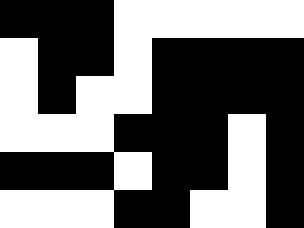[["black", "black", "black", "white", "white", "white", "white", "white"], ["white", "black", "black", "white", "black", "black", "black", "black"], ["white", "black", "white", "white", "black", "black", "black", "black"], ["white", "white", "white", "black", "black", "black", "white", "black"], ["black", "black", "black", "white", "black", "black", "white", "black"], ["white", "white", "white", "black", "black", "white", "white", "black"]]